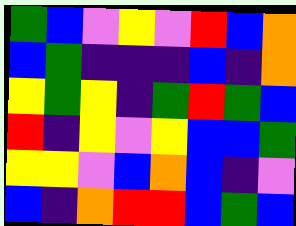[["green", "blue", "violet", "yellow", "violet", "red", "blue", "orange"], ["blue", "green", "indigo", "indigo", "indigo", "blue", "indigo", "orange"], ["yellow", "green", "yellow", "indigo", "green", "red", "green", "blue"], ["red", "indigo", "yellow", "violet", "yellow", "blue", "blue", "green"], ["yellow", "yellow", "violet", "blue", "orange", "blue", "indigo", "violet"], ["blue", "indigo", "orange", "red", "red", "blue", "green", "blue"]]